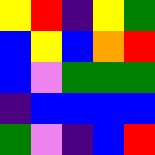[["yellow", "red", "indigo", "yellow", "green"], ["blue", "yellow", "blue", "orange", "red"], ["blue", "violet", "green", "green", "green"], ["indigo", "blue", "blue", "blue", "blue"], ["green", "violet", "indigo", "blue", "red"]]